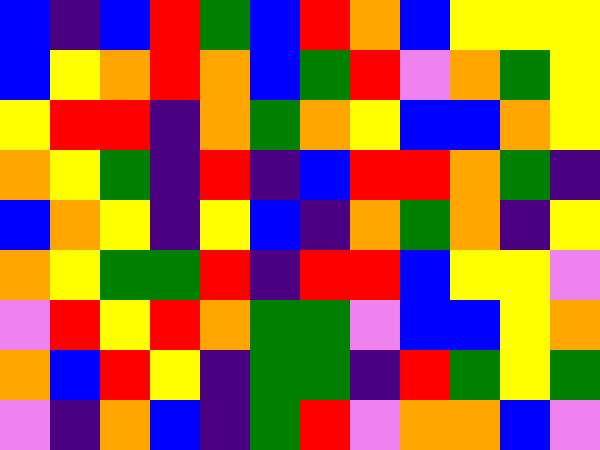[["blue", "indigo", "blue", "red", "green", "blue", "red", "orange", "blue", "yellow", "yellow", "yellow"], ["blue", "yellow", "orange", "red", "orange", "blue", "green", "red", "violet", "orange", "green", "yellow"], ["yellow", "red", "red", "indigo", "orange", "green", "orange", "yellow", "blue", "blue", "orange", "yellow"], ["orange", "yellow", "green", "indigo", "red", "indigo", "blue", "red", "red", "orange", "green", "indigo"], ["blue", "orange", "yellow", "indigo", "yellow", "blue", "indigo", "orange", "green", "orange", "indigo", "yellow"], ["orange", "yellow", "green", "green", "red", "indigo", "red", "red", "blue", "yellow", "yellow", "violet"], ["violet", "red", "yellow", "red", "orange", "green", "green", "violet", "blue", "blue", "yellow", "orange"], ["orange", "blue", "red", "yellow", "indigo", "green", "green", "indigo", "red", "green", "yellow", "green"], ["violet", "indigo", "orange", "blue", "indigo", "green", "red", "violet", "orange", "orange", "blue", "violet"]]